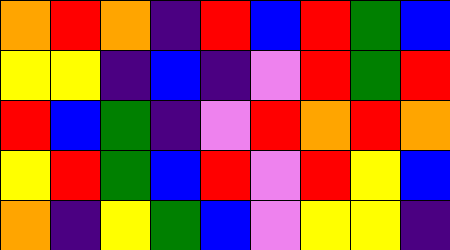[["orange", "red", "orange", "indigo", "red", "blue", "red", "green", "blue"], ["yellow", "yellow", "indigo", "blue", "indigo", "violet", "red", "green", "red"], ["red", "blue", "green", "indigo", "violet", "red", "orange", "red", "orange"], ["yellow", "red", "green", "blue", "red", "violet", "red", "yellow", "blue"], ["orange", "indigo", "yellow", "green", "blue", "violet", "yellow", "yellow", "indigo"]]